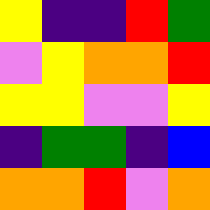[["yellow", "indigo", "indigo", "red", "green"], ["violet", "yellow", "orange", "orange", "red"], ["yellow", "yellow", "violet", "violet", "yellow"], ["indigo", "green", "green", "indigo", "blue"], ["orange", "orange", "red", "violet", "orange"]]